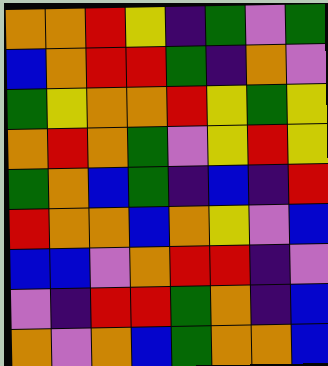[["orange", "orange", "red", "yellow", "indigo", "green", "violet", "green"], ["blue", "orange", "red", "red", "green", "indigo", "orange", "violet"], ["green", "yellow", "orange", "orange", "red", "yellow", "green", "yellow"], ["orange", "red", "orange", "green", "violet", "yellow", "red", "yellow"], ["green", "orange", "blue", "green", "indigo", "blue", "indigo", "red"], ["red", "orange", "orange", "blue", "orange", "yellow", "violet", "blue"], ["blue", "blue", "violet", "orange", "red", "red", "indigo", "violet"], ["violet", "indigo", "red", "red", "green", "orange", "indigo", "blue"], ["orange", "violet", "orange", "blue", "green", "orange", "orange", "blue"]]